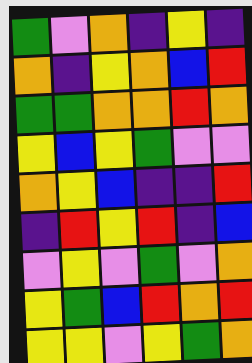[["green", "violet", "orange", "indigo", "yellow", "indigo"], ["orange", "indigo", "yellow", "orange", "blue", "red"], ["green", "green", "orange", "orange", "red", "orange"], ["yellow", "blue", "yellow", "green", "violet", "violet"], ["orange", "yellow", "blue", "indigo", "indigo", "red"], ["indigo", "red", "yellow", "red", "indigo", "blue"], ["violet", "yellow", "violet", "green", "violet", "orange"], ["yellow", "green", "blue", "red", "orange", "red"], ["yellow", "yellow", "violet", "yellow", "green", "orange"]]